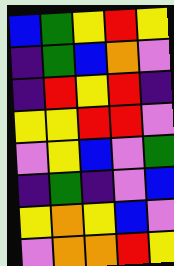[["blue", "green", "yellow", "red", "yellow"], ["indigo", "green", "blue", "orange", "violet"], ["indigo", "red", "yellow", "red", "indigo"], ["yellow", "yellow", "red", "red", "violet"], ["violet", "yellow", "blue", "violet", "green"], ["indigo", "green", "indigo", "violet", "blue"], ["yellow", "orange", "yellow", "blue", "violet"], ["violet", "orange", "orange", "red", "yellow"]]